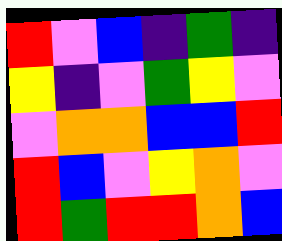[["red", "violet", "blue", "indigo", "green", "indigo"], ["yellow", "indigo", "violet", "green", "yellow", "violet"], ["violet", "orange", "orange", "blue", "blue", "red"], ["red", "blue", "violet", "yellow", "orange", "violet"], ["red", "green", "red", "red", "orange", "blue"]]